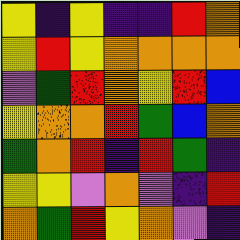[["yellow", "indigo", "yellow", "indigo", "indigo", "red", "orange"], ["yellow", "red", "yellow", "orange", "orange", "orange", "orange"], ["violet", "green", "red", "orange", "yellow", "red", "blue"], ["yellow", "orange", "orange", "red", "green", "blue", "orange"], ["green", "orange", "red", "indigo", "red", "green", "indigo"], ["yellow", "yellow", "violet", "orange", "violet", "indigo", "red"], ["orange", "green", "red", "yellow", "orange", "violet", "indigo"]]